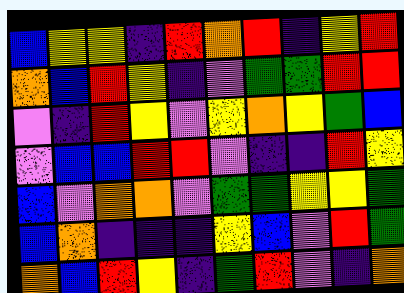[["blue", "yellow", "yellow", "indigo", "red", "orange", "red", "indigo", "yellow", "red"], ["orange", "blue", "red", "yellow", "indigo", "violet", "green", "green", "red", "red"], ["violet", "indigo", "red", "yellow", "violet", "yellow", "orange", "yellow", "green", "blue"], ["violet", "blue", "blue", "red", "red", "violet", "indigo", "indigo", "red", "yellow"], ["blue", "violet", "orange", "orange", "violet", "green", "green", "yellow", "yellow", "green"], ["blue", "orange", "indigo", "indigo", "indigo", "yellow", "blue", "violet", "red", "green"], ["orange", "blue", "red", "yellow", "indigo", "green", "red", "violet", "indigo", "orange"]]